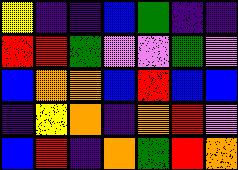[["yellow", "indigo", "indigo", "blue", "green", "indigo", "indigo"], ["red", "red", "green", "violet", "violet", "green", "violet"], ["blue", "orange", "orange", "blue", "red", "blue", "blue"], ["indigo", "yellow", "orange", "indigo", "orange", "red", "violet"], ["blue", "red", "indigo", "orange", "green", "red", "orange"]]